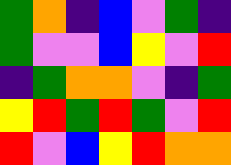[["green", "orange", "indigo", "blue", "violet", "green", "indigo"], ["green", "violet", "violet", "blue", "yellow", "violet", "red"], ["indigo", "green", "orange", "orange", "violet", "indigo", "green"], ["yellow", "red", "green", "red", "green", "violet", "red"], ["red", "violet", "blue", "yellow", "red", "orange", "orange"]]